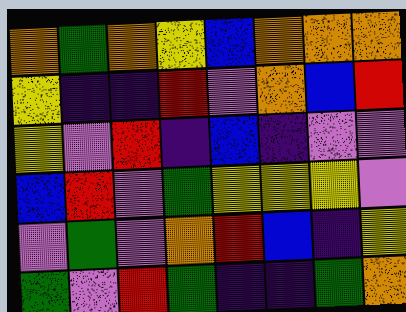[["orange", "green", "orange", "yellow", "blue", "orange", "orange", "orange"], ["yellow", "indigo", "indigo", "red", "violet", "orange", "blue", "red"], ["yellow", "violet", "red", "indigo", "blue", "indigo", "violet", "violet"], ["blue", "red", "violet", "green", "yellow", "yellow", "yellow", "violet"], ["violet", "green", "violet", "orange", "red", "blue", "indigo", "yellow"], ["green", "violet", "red", "green", "indigo", "indigo", "green", "orange"]]